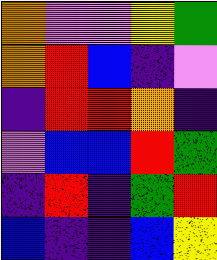[["orange", "violet", "violet", "yellow", "green"], ["orange", "red", "blue", "indigo", "violet"], ["indigo", "red", "red", "orange", "indigo"], ["violet", "blue", "blue", "red", "green"], ["indigo", "red", "indigo", "green", "red"], ["blue", "indigo", "indigo", "blue", "yellow"]]